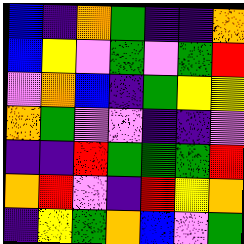[["blue", "indigo", "orange", "green", "indigo", "indigo", "orange"], ["blue", "yellow", "violet", "green", "violet", "green", "red"], ["violet", "orange", "blue", "indigo", "green", "yellow", "yellow"], ["orange", "green", "violet", "violet", "indigo", "indigo", "violet"], ["indigo", "indigo", "red", "green", "green", "green", "red"], ["orange", "red", "violet", "indigo", "red", "yellow", "orange"], ["indigo", "yellow", "green", "orange", "blue", "violet", "green"]]